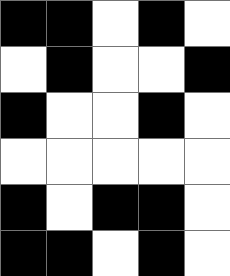[["black", "black", "white", "black", "white"], ["white", "black", "white", "white", "black"], ["black", "white", "white", "black", "white"], ["white", "white", "white", "white", "white"], ["black", "white", "black", "black", "white"], ["black", "black", "white", "black", "white"]]